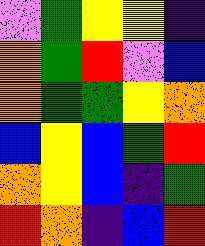[["violet", "green", "yellow", "yellow", "indigo"], ["orange", "green", "red", "violet", "blue"], ["orange", "green", "green", "yellow", "orange"], ["blue", "yellow", "blue", "green", "red"], ["orange", "yellow", "blue", "indigo", "green"], ["red", "orange", "indigo", "blue", "red"]]